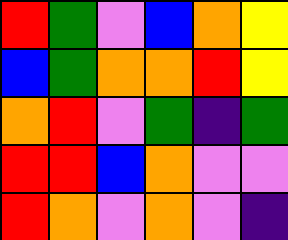[["red", "green", "violet", "blue", "orange", "yellow"], ["blue", "green", "orange", "orange", "red", "yellow"], ["orange", "red", "violet", "green", "indigo", "green"], ["red", "red", "blue", "orange", "violet", "violet"], ["red", "orange", "violet", "orange", "violet", "indigo"]]